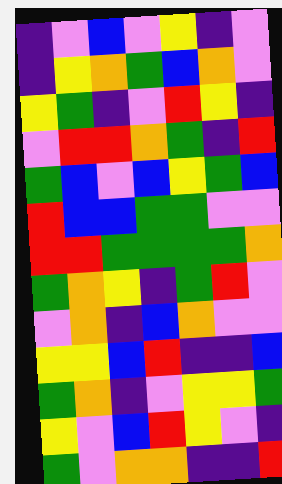[["indigo", "violet", "blue", "violet", "yellow", "indigo", "violet"], ["indigo", "yellow", "orange", "green", "blue", "orange", "violet"], ["yellow", "green", "indigo", "violet", "red", "yellow", "indigo"], ["violet", "red", "red", "orange", "green", "indigo", "red"], ["green", "blue", "violet", "blue", "yellow", "green", "blue"], ["red", "blue", "blue", "green", "green", "violet", "violet"], ["red", "red", "green", "green", "green", "green", "orange"], ["green", "orange", "yellow", "indigo", "green", "red", "violet"], ["violet", "orange", "indigo", "blue", "orange", "violet", "violet"], ["yellow", "yellow", "blue", "red", "indigo", "indigo", "blue"], ["green", "orange", "indigo", "violet", "yellow", "yellow", "green"], ["yellow", "violet", "blue", "red", "yellow", "violet", "indigo"], ["green", "violet", "orange", "orange", "indigo", "indigo", "red"]]